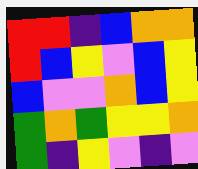[["red", "red", "indigo", "blue", "orange", "orange"], ["red", "blue", "yellow", "violet", "blue", "yellow"], ["blue", "violet", "violet", "orange", "blue", "yellow"], ["green", "orange", "green", "yellow", "yellow", "orange"], ["green", "indigo", "yellow", "violet", "indigo", "violet"]]